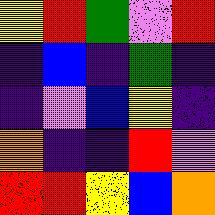[["yellow", "red", "green", "violet", "red"], ["indigo", "blue", "indigo", "green", "indigo"], ["indigo", "violet", "blue", "yellow", "indigo"], ["orange", "indigo", "indigo", "red", "violet"], ["red", "red", "yellow", "blue", "orange"]]